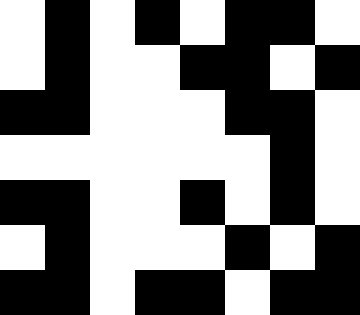[["white", "black", "white", "black", "white", "black", "black", "white"], ["white", "black", "white", "white", "black", "black", "white", "black"], ["black", "black", "white", "white", "white", "black", "black", "white"], ["white", "white", "white", "white", "white", "white", "black", "white"], ["black", "black", "white", "white", "black", "white", "black", "white"], ["white", "black", "white", "white", "white", "black", "white", "black"], ["black", "black", "white", "black", "black", "white", "black", "black"]]